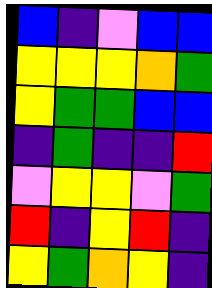[["blue", "indigo", "violet", "blue", "blue"], ["yellow", "yellow", "yellow", "orange", "green"], ["yellow", "green", "green", "blue", "blue"], ["indigo", "green", "indigo", "indigo", "red"], ["violet", "yellow", "yellow", "violet", "green"], ["red", "indigo", "yellow", "red", "indigo"], ["yellow", "green", "orange", "yellow", "indigo"]]